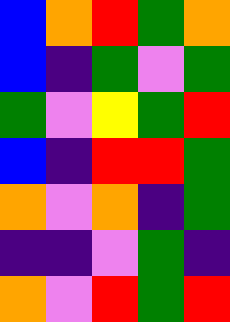[["blue", "orange", "red", "green", "orange"], ["blue", "indigo", "green", "violet", "green"], ["green", "violet", "yellow", "green", "red"], ["blue", "indigo", "red", "red", "green"], ["orange", "violet", "orange", "indigo", "green"], ["indigo", "indigo", "violet", "green", "indigo"], ["orange", "violet", "red", "green", "red"]]